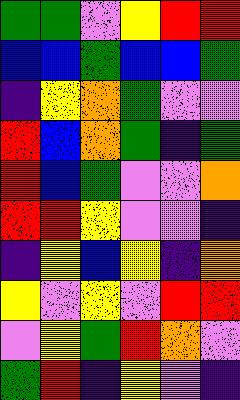[["green", "green", "violet", "yellow", "red", "red"], ["blue", "blue", "green", "blue", "blue", "green"], ["indigo", "yellow", "orange", "green", "violet", "violet"], ["red", "blue", "orange", "green", "indigo", "green"], ["red", "blue", "green", "violet", "violet", "orange"], ["red", "red", "yellow", "violet", "violet", "indigo"], ["indigo", "yellow", "blue", "yellow", "indigo", "orange"], ["yellow", "violet", "yellow", "violet", "red", "red"], ["violet", "yellow", "green", "red", "orange", "violet"], ["green", "red", "indigo", "yellow", "violet", "indigo"]]